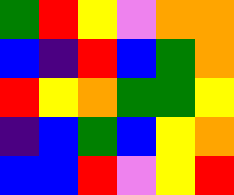[["green", "red", "yellow", "violet", "orange", "orange"], ["blue", "indigo", "red", "blue", "green", "orange"], ["red", "yellow", "orange", "green", "green", "yellow"], ["indigo", "blue", "green", "blue", "yellow", "orange"], ["blue", "blue", "red", "violet", "yellow", "red"]]